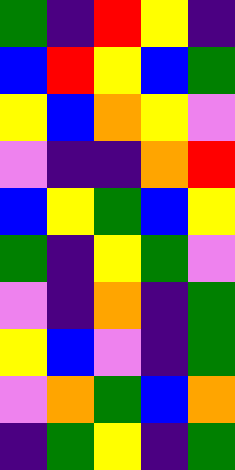[["green", "indigo", "red", "yellow", "indigo"], ["blue", "red", "yellow", "blue", "green"], ["yellow", "blue", "orange", "yellow", "violet"], ["violet", "indigo", "indigo", "orange", "red"], ["blue", "yellow", "green", "blue", "yellow"], ["green", "indigo", "yellow", "green", "violet"], ["violet", "indigo", "orange", "indigo", "green"], ["yellow", "blue", "violet", "indigo", "green"], ["violet", "orange", "green", "blue", "orange"], ["indigo", "green", "yellow", "indigo", "green"]]